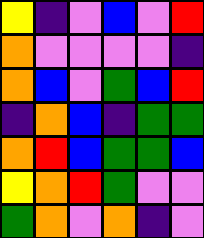[["yellow", "indigo", "violet", "blue", "violet", "red"], ["orange", "violet", "violet", "violet", "violet", "indigo"], ["orange", "blue", "violet", "green", "blue", "red"], ["indigo", "orange", "blue", "indigo", "green", "green"], ["orange", "red", "blue", "green", "green", "blue"], ["yellow", "orange", "red", "green", "violet", "violet"], ["green", "orange", "violet", "orange", "indigo", "violet"]]